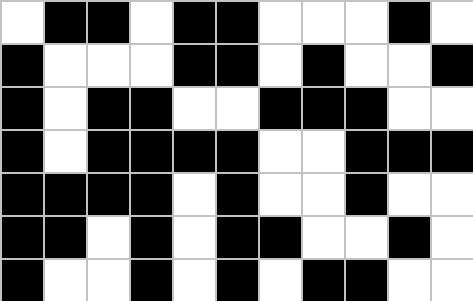[["white", "black", "black", "white", "black", "black", "white", "white", "white", "black", "white"], ["black", "white", "white", "white", "black", "black", "white", "black", "white", "white", "black"], ["black", "white", "black", "black", "white", "white", "black", "black", "black", "white", "white"], ["black", "white", "black", "black", "black", "black", "white", "white", "black", "black", "black"], ["black", "black", "black", "black", "white", "black", "white", "white", "black", "white", "white"], ["black", "black", "white", "black", "white", "black", "black", "white", "white", "black", "white"], ["black", "white", "white", "black", "white", "black", "white", "black", "black", "white", "white"]]